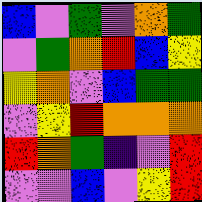[["blue", "violet", "green", "violet", "orange", "green"], ["violet", "green", "orange", "red", "blue", "yellow"], ["yellow", "orange", "violet", "blue", "green", "green"], ["violet", "yellow", "red", "orange", "orange", "orange"], ["red", "orange", "green", "indigo", "violet", "red"], ["violet", "violet", "blue", "violet", "yellow", "red"]]